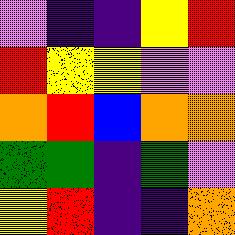[["violet", "indigo", "indigo", "yellow", "red"], ["red", "yellow", "yellow", "violet", "violet"], ["orange", "red", "blue", "orange", "orange"], ["green", "green", "indigo", "green", "violet"], ["yellow", "red", "indigo", "indigo", "orange"]]